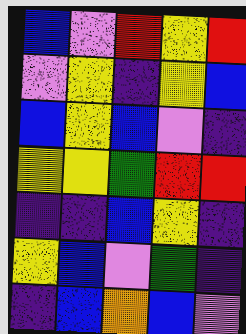[["blue", "violet", "red", "yellow", "red"], ["violet", "yellow", "indigo", "yellow", "blue"], ["blue", "yellow", "blue", "violet", "indigo"], ["yellow", "yellow", "green", "red", "red"], ["indigo", "indigo", "blue", "yellow", "indigo"], ["yellow", "blue", "violet", "green", "indigo"], ["indigo", "blue", "orange", "blue", "violet"]]